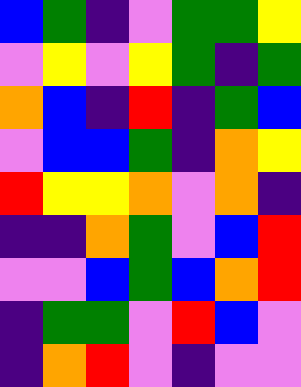[["blue", "green", "indigo", "violet", "green", "green", "yellow"], ["violet", "yellow", "violet", "yellow", "green", "indigo", "green"], ["orange", "blue", "indigo", "red", "indigo", "green", "blue"], ["violet", "blue", "blue", "green", "indigo", "orange", "yellow"], ["red", "yellow", "yellow", "orange", "violet", "orange", "indigo"], ["indigo", "indigo", "orange", "green", "violet", "blue", "red"], ["violet", "violet", "blue", "green", "blue", "orange", "red"], ["indigo", "green", "green", "violet", "red", "blue", "violet"], ["indigo", "orange", "red", "violet", "indigo", "violet", "violet"]]